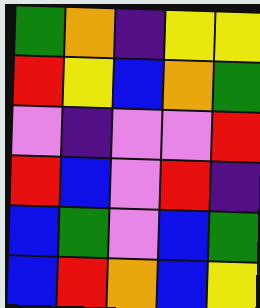[["green", "orange", "indigo", "yellow", "yellow"], ["red", "yellow", "blue", "orange", "green"], ["violet", "indigo", "violet", "violet", "red"], ["red", "blue", "violet", "red", "indigo"], ["blue", "green", "violet", "blue", "green"], ["blue", "red", "orange", "blue", "yellow"]]